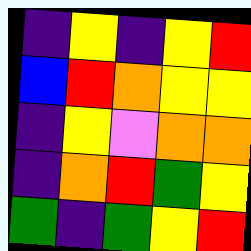[["indigo", "yellow", "indigo", "yellow", "red"], ["blue", "red", "orange", "yellow", "yellow"], ["indigo", "yellow", "violet", "orange", "orange"], ["indigo", "orange", "red", "green", "yellow"], ["green", "indigo", "green", "yellow", "red"]]